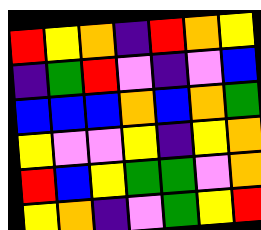[["red", "yellow", "orange", "indigo", "red", "orange", "yellow"], ["indigo", "green", "red", "violet", "indigo", "violet", "blue"], ["blue", "blue", "blue", "orange", "blue", "orange", "green"], ["yellow", "violet", "violet", "yellow", "indigo", "yellow", "orange"], ["red", "blue", "yellow", "green", "green", "violet", "orange"], ["yellow", "orange", "indigo", "violet", "green", "yellow", "red"]]